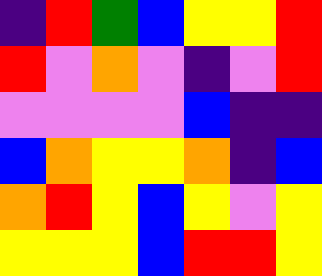[["indigo", "red", "green", "blue", "yellow", "yellow", "red"], ["red", "violet", "orange", "violet", "indigo", "violet", "red"], ["violet", "violet", "violet", "violet", "blue", "indigo", "indigo"], ["blue", "orange", "yellow", "yellow", "orange", "indigo", "blue"], ["orange", "red", "yellow", "blue", "yellow", "violet", "yellow"], ["yellow", "yellow", "yellow", "blue", "red", "red", "yellow"]]